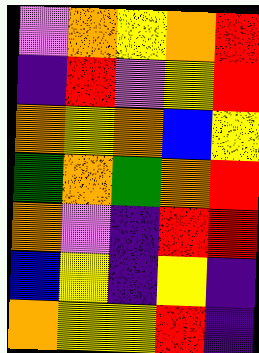[["violet", "orange", "yellow", "orange", "red"], ["indigo", "red", "violet", "yellow", "red"], ["orange", "yellow", "orange", "blue", "yellow"], ["green", "orange", "green", "orange", "red"], ["orange", "violet", "indigo", "red", "red"], ["blue", "yellow", "indigo", "yellow", "indigo"], ["orange", "yellow", "yellow", "red", "indigo"]]